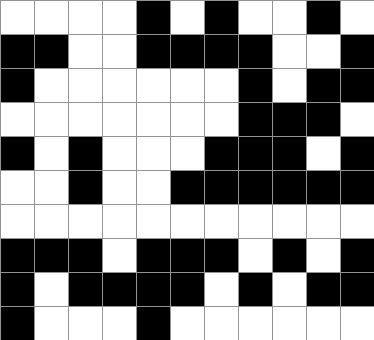[["white", "white", "white", "white", "black", "white", "black", "white", "white", "black", "white"], ["black", "black", "white", "white", "black", "black", "black", "black", "white", "white", "black"], ["black", "white", "white", "white", "white", "white", "white", "black", "white", "black", "black"], ["white", "white", "white", "white", "white", "white", "white", "black", "black", "black", "white"], ["black", "white", "black", "white", "white", "white", "black", "black", "black", "white", "black"], ["white", "white", "black", "white", "white", "black", "black", "black", "black", "black", "black"], ["white", "white", "white", "white", "white", "white", "white", "white", "white", "white", "white"], ["black", "black", "black", "white", "black", "black", "black", "white", "black", "white", "black"], ["black", "white", "black", "black", "black", "black", "white", "black", "white", "black", "black"], ["black", "white", "white", "white", "black", "white", "white", "white", "white", "white", "white"]]